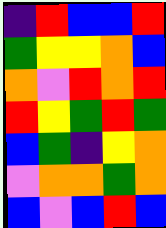[["indigo", "red", "blue", "blue", "red"], ["green", "yellow", "yellow", "orange", "blue"], ["orange", "violet", "red", "orange", "red"], ["red", "yellow", "green", "red", "green"], ["blue", "green", "indigo", "yellow", "orange"], ["violet", "orange", "orange", "green", "orange"], ["blue", "violet", "blue", "red", "blue"]]